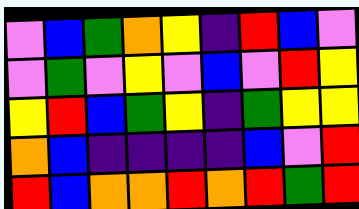[["violet", "blue", "green", "orange", "yellow", "indigo", "red", "blue", "violet"], ["violet", "green", "violet", "yellow", "violet", "blue", "violet", "red", "yellow"], ["yellow", "red", "blue", "green", "yellow", "indigo", "green", "yellow", "yellow"], ["orange", "blue", "indigo", "indigo", "indigo", "indigo", "blue", "violet", "red"], ["red", "blue", "orange", "orange", "red", "orange", "red", "green", "red"]]